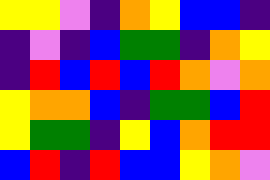[["yellow", "yellow", "violet", "indigo", "orange", "yellow", "blue", "blue", "indigo"], ["indigo", "violet", "indigo", "blue", "green", "green", "indigo", "orange", "yellow"], ["indigo", "red", "blue", "red", "blue", "red", "orange", "violet", "orange"], ["yellow", "orange", "orange", "blue", "indigo", "green", "green", "blue", "red"], ["yellow", "green", "green", "indigo", "yellow", "blue", "orange", "red", "red"], ["blue", "red", "indigo", "red", "blue", "blue", "yellow", "orange", "violet"]]